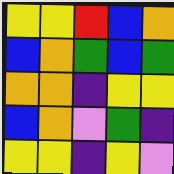[["yellow", "yellow", "red", "blue", "orange"], ["blue", "orange", "green", "blue", "green"], ["orange", "orange", "indigo", "yellow", "yellow"], ["blue", "orange", "violet", "green", "indigo"], ["yellow", "yellow", "indigo", "yellow", "violet"]]